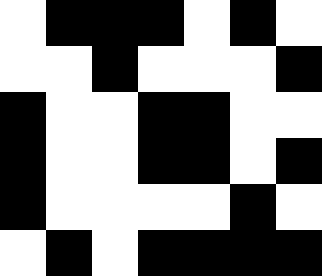[["white", "black", "black", "black", "white", "black", "white"], ["white", "white", "black", "white", "white", "white", "black"], ["black", "white", "white", "black", "black", "white", "white"], ["black", "white", "white", "black", "black", "white", "black"], ["black", "white", "white", "white", "white", "black", "white"], ["white", "black", "white", "black", "black", "black", "black"]]